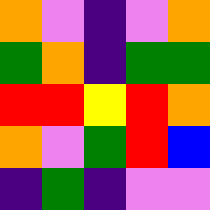[["orange", "violet", "indigo", "violet", "orange"], ["green", "orange", "indigo", "green", "green"], ["red", "red", "yellow", "red", "orange"], ["orange", "violet", "green", "red", "blue"], ["indigo", "green", "indigo", "violet", "violet"]]